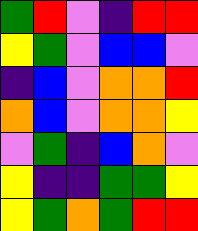[["green", "red", "violet", "indigo", "red", "red"], ["yellow", "green", "violet", "blue", "blue", "violet"], ["indigo", "blue", "violet", "orange", "orange", "red"], ["orange", "blue", "violet", "orange", "orange", "yellow"], ["violet", "green", "indigo", "blue", "orange", "violet"], ["yellow", "indigo", "indigo", "green", "green", "yellow"], ["yellow", "green", "orange", "green", "red", "red"]]